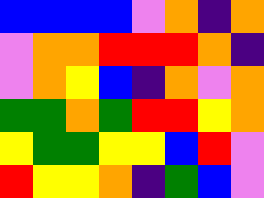[["blue", "blue", "blue", "blue", "violet", "orange", "indigo", "orange"], ["violet", "orange", "orange", "red", "red", "red", "orange", "indigo"], ["violet", "orange", "yellow", "blue", "indigo", "orange", "violet", "orange"], ["green", "green", "orange", "green", "red", "red", "yellow", "orange"], ["yellow", "green", "green", "yellow", "yellow", "blue", "red", "violet"], ["red", "yellow", "yellow", "orange", "indigo", "green", "blue", "violet"]]